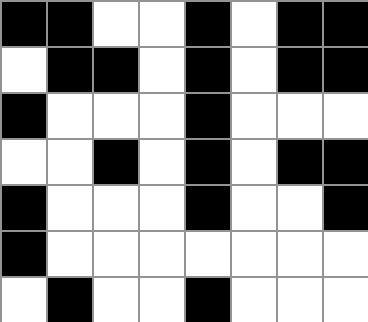[["black", "black", "white", "white", "black", "white", "black", "black"], ["white", "black", "black", "white", "black", "white", "black", "black"], ["black", "white", "white", "white", "black", "white", "white", "white"], ["white", "white", "black", "white", "black", "white", "black", "black"], ["black", "white", "white", "white", "black", "white", "white", "black"], ["black", "white", "white", "white", "white", "white", "white", "white"], ["white", "black", "white", "white", "black", "white", "white", "white"]]